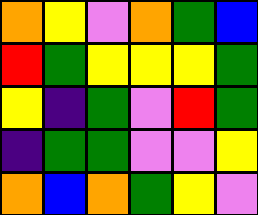[["orange", "yellow", "violet", "orange", "green", "blue"], ["red", "green", "yellow", "yellow", "yellow", "green"], ["yellow", "indigo", "green", "violet", "red", "green"], ["indigo", "green", "green", "violet", "violet", "yellow"], ["orange", "blue", "orange", "green", "yellow", "violet"]]